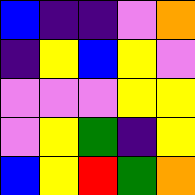[["blue", "indigo", "indigo", "violet", "orange"], ["indigo", "yellow", "blue", "yellow", "violet"], ["violet", "violet", "violet", "yellow", "yellow"], ["violet", "yellow", "green", "indigo", "yellow"], ["blue", "yellow", "red", "green", "orange"]]